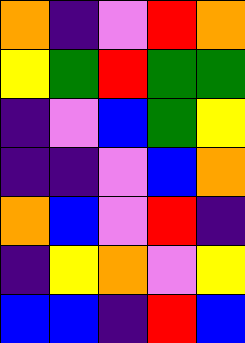[["orange", "indigo", "violet", "red", "orange"], ["yellow", "green", "red", "green", "green"], ["indigo", "violet", "blue", "green", "yellow"], ["indigo", "indigo", "violet", "blue", "orange"], ["orange", "blue", "violet", "red", "indigo"], ["indigo", "yellow", "orange", "violet", "yellow"], ["blue", "blue", "indigo", "red", "blue"]]